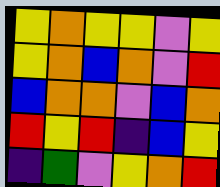[["yellow", "orange", "yellow", "yellow", "violet", "yellow"], ["yellow", "orange", "blue", "orange", "violet", "red"], ["blue", "orange", "orange", "violet", "blue", "orange"], ["red", "yellow", "red", "indigo", "blue", "yellow"], ["indigo", "green", "violet", "yellow", "orange", "red"]]